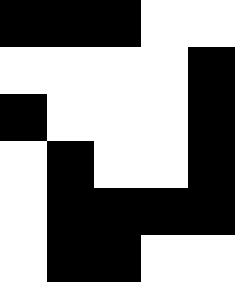[["black", "black", "black", "white", "white"], ["white", "white", "white", "white", "black"], ["black", "white", "white", "white", "black"], ["white", "black", "white", "white", "black"], ["white", "black", "black", "black", "black"], ["white", "black", "black", "white", "white"]]